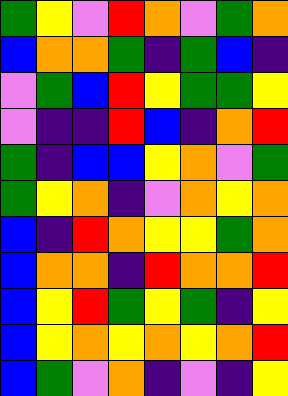[["green", "yellow", "violet", "red", "orange", "violet", "green", "orange"], ["blue", "orange", "orange", "green", "indigo", "green", "blue", "indigo"], ["violet", "green", "blue", "red", "yellow", "green", "green", "yellow"], ["violet", "indigo", "indigo", "red", "blue", "indigo", "orange", "red"], ["green", "indigo", "blue", "blue", "yellow", "orange", "violet", "green"], ["green", "yellow", "orange", "indigo", "violet", "orange", "yellow", "orange"], ["blue", "indigo", "red", "orange", "yellow", "yellow", "green", "orange"], ["blue", "orange", "orange", "indigo", "red", "orange", "orange", "red"], ["blue", "yellow", "red", "green", "yellow", "green", "indigo", "yellow"], ["blue", "yellow", "orange", "yellow", "orange", "yellow", "orange", "red"], ["blue", "green", "violet", "orange", "indigo", "violet", "indigo", "yellow"]]